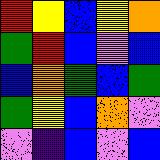[["red", "yellow", "blue", "yellow", "orange"], ["green", "red", "blue", "violet", "blue"], ["blue", "orange", "green", "blue", "green"], ["green", "yellow", "blue", "orange", "violet"], ["violet", "indigo", "blue", "violet", "blue"]]